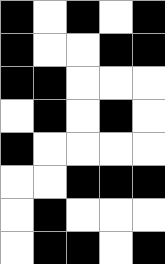[["black", "white", "black", "white", "black"], ["black", "white", "white", "black", "black"], ["black", "black", "white", "white", "white"], ["white", "black", "white", "black", "white"], ["black", "white", "white", "white", "white"], ["white", "white", "black", "black", "black"], ["white", "black", "white", "white", "white"], ["white", "black", "black", "white", "black"]]